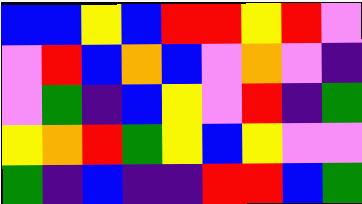[["blue", "blue", "yellow", "blue", "red", "red", "yellow", "red", "violet"], ["violet", "red", "blue", "orange", "blue", "violet", "orange", "violet", "indigo"], ["violet", "green", "indigo", "blue", "yellow", "violet", "red", "indigo", "green"], ["yellow", "orange", "red", "green", "yellow", "blue", "yellow", "violet", "violet"], ["green", "indigo", "blue", "indigo", "indigo", "red", "red", "blue", "green"]]